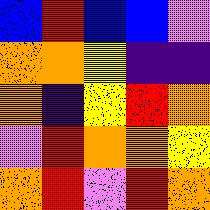[["blue", "red", "blue", "blue", "violet"], ["orange", "orange", "yellow", "indigo", "indigo"], ["orange", "indigo", "yellow", "red", "orange"], ["violet", "red", "orange", "orange", "yellow"], ["orange", "red", "violet", "red", "orange"]]